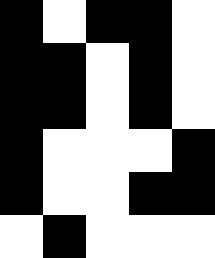[["black", "white", "black", "black", "white"], ["black", "black", "white", "black", "white"], ["black", "black", "white", "black", "white"], ["black", "white", "white", "white", "black"], ["black", "white", "white", "black", "black"], ["white", "black", "white", "white", "white"]]